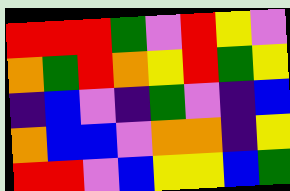[["red", "red", "red", "green", "violet", "red", "yellow", "violet"], ["orange", "green", "red", "orange", "yellow", "red", "green", "yellow"], ["indigo", "blue", "violet", "indigo", "green", "violet", "indigo", "blue"], ["orange", "blue", "blue", "violet", "orange", "orange", "indigo", "yellow"], ["red", "red", "violet", "blue", "yellow", "yellow", "blue", "green"]]